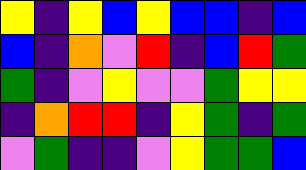[["yellow", "indigo", "yellow", "blue", "yellow", "blue", "blue", "indigo", "blue"], ["blue", "indigo", "orange", "violet", "red", "indigo", "blue", "red", "green"], ["green", "indigo", "violet", "yellow", "violet", "violet", "green", "yellow", "yellow"], ["indigo", "orange", "red", "red", "indigo", "yellow", "green", "indigo", "green"], ["violet", "green", "indigo", "indigo", "violet", "yellow", "green", "green", "blue"]]